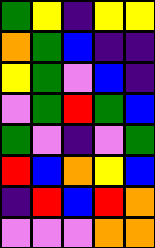[["green", "yellow", "indigo", "yellow", "yellow"], ["orange", "green", "blue", "indigo", "indigo"], ["yellow", "green", "violet", "blue", "indigo"], ["violet", "green", "red", "green", "blue"], ["green", "violet", "indigo", "violet", "green"], ["red", "blue", "orange", "yellow", "blue"], ["indigo", "red", "blue", "red", "orange"], ["violet", "violet", "violet", "orange", "orange"]]